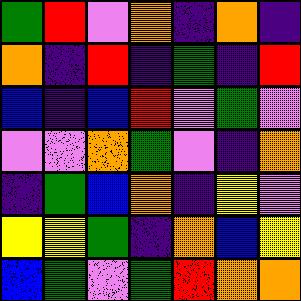[["green", "red", "violet", "orange", "indigo", "orange", "indigo"], ["orange", "indigo", "red", "indigo", "green", "indigo", "red"], ["blue", "indigo", "blue", "red", "violet", "green", "violet"], ["violet", "violet", "orange", "green", "violet", "indigo", "orange"], ["indigo", "green", "blue", "orange", "indigo", "yellow", "violet"], ["yellow", "yellow", "green", "indigo", "orange", "blue", "yellow"], ["blue", "green", "violet", "green", "red", "orange", "orange"]]